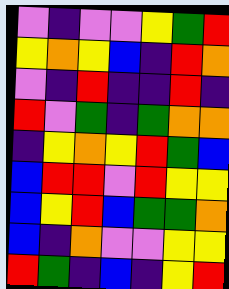[["violet", "indigo", "violet", "violet", "yellow", "green", "red"], ["yellow", "orange", "yellow", "blue", "indigo", "red", "orange"], ["violet", "indigo", "red", "indigo", "indigo", "red", "indigo"], ["red", "violet", "green", "indigo", "green", "orange", "orange"], ["indigo", "yellow", "orange", "yellow", "red", "green", "blue"], ["blue", "red", "red", "violet", "red", "yellow", "yellow"], ["blue", "yellow", "red", "blue", "green", "green", "orange"], ["blue", "indigo", "orange", "violet", "violet", "yellow", "yellow"], ["red", "green", "indigo", "blue", "indigo", "yellow", "red"]]